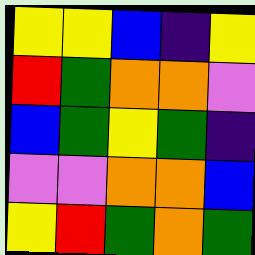[["yellow", "yellow", "blue", "indigo", "yellow"], ["red", "green", "orange", "orange", "violet"], ["blue", "green", "yellow", "green", "indigo"], ["violet", "violet", "orange", "orange", "blue"], ["yellow", "red", "green", "orange", "green"]]